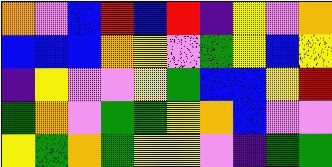[["orange", "violet", "blue", "red", "blue", "red", "indigo", "yellow", "violet", "orange"], ["blue", "blue", "blue", "orange", "yellow", "violet", "green", "yellow", "blue", "yellow"], ["indigo", "yellow", "violet", "violet", "yellow", "green", "blue", "blue", "yellow", "red"], ["green", "orange", "violet", "green", "green", "yellow", "orange", "blue", "violet", "violet"], ["yellow", "green", "orange", "green", "yellow", "yellow", "violet", "indigo", "green", "green"]]